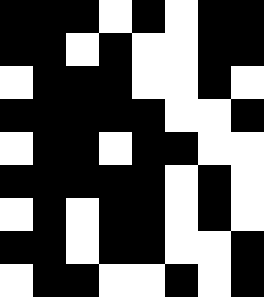[["black", "black", "black", "white", "black", "white", "black", "black"], ["black", "black", "white", "black", "white", "white", "black", "black"], ["white", "black", "black", "black", "white", "white", "black", "white"], ["black", "black", "black", "black", "black", "white", "white", "black"], ["white", "black", "black", "white", "black", "black", "white", "white"], ["black", "black", "black", "black", "black", "white", "black", "white"], ["white", "black", "white", "black", "black", "white", "black", "white"], ["black", "black", "white", "black", "black", "white", "white", "black"], ["white", "black", "black", "white", "white", "black", "white", "black"]]